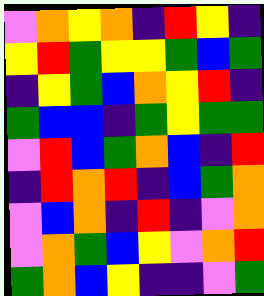[["violet", "orange", "yellow", "orange", "indigo", "red", "yellow", "indigo"], ["yellow", "red", "green", "yellow", "yellow", "green", "blue", "green"], ["indigo", "yellow", "green", "blue", "orange", "yellow", "red", "indigo"], ["green", "blue", "blue", "indigo", "green", "yellow", "green", "green"], ["violet", "red", "blue", "green", "orange", "blue", "indigo", "red"], ["indigo", "red", "orange", "red", "indigo", "blue", "green", "orange"], ["violet", "blue", "orange", "indigo", "red", "indigo", "violet", "orange"], ["violet", "orange", "green", "blue", "yellow", "violet", "orange", "red"], ["green", "orange", "blue", "yellow", "indigo", "indigo", "violet", "green"]]